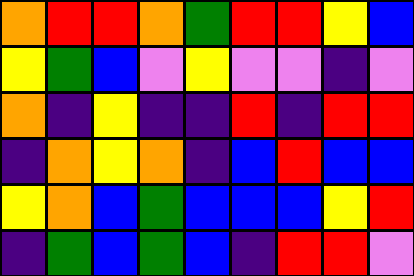[["orange", "red", "red", "orange", "green", "red", "red", "yellow", "blue"], ["yellow", "green", "blue", "violet", "yellow", "violet", "violet", "indigo", "violet"], ["orange", "indigo", "yellow", "indigo", "indigo", "red", "indigo", "red", "red"], ["indigo", "orange", "yellow", "orange", "indigo", "blue", "red", "blue", "blue"], ["yellow", "orange", "blue", "green", "blue", "blue", "blue", "yellow", "red"], ["indigo", "green", "blue", "green", "blue", "indigo", "red", "red", "violet"]]